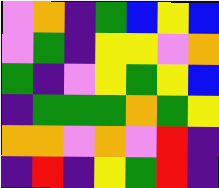[["violet", "orange", "indigo", "green", "blue", "yellow", "blue"], ["violet", "green", "indigo", "yellow", "yellow", "violet", "orange"], ["green", "indigo", "violet", "yellow", "green", "yellow", "blue"], ["indigo", "green", "green", "green", "orange", "green", "yellow"], ["orange", "orange", "violet", "orange", "violet", "red", "indigo"], ["indigo", "red", "indigo", "yellow", "green", "red", "indigo"]]